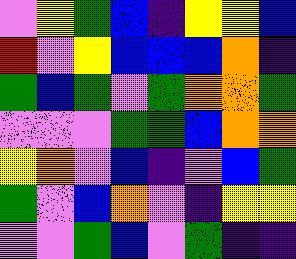[["violet", "yellow", "green", "blue", "indigo", "yellow", "yellow", "blue"], ["red", "violet", "yellow", "blue", "blue", "blue", "orange", "indigo"], ["green", "blue", "green", "violet", "green", "orange", "orange", "green"], ["violet", "violet", "violet", "green", "green", "blue", "orange", "orange"], ["yellow", "orange", "violet", "blue", "indigo", "violet", "blue", "green"], ["green", "violet", "blue", "orange", "violet", "indigo", "yellow", "yellow"], ["violet", "violet", "green", "blue", "violet", "green", "indigo", "indigo"]]